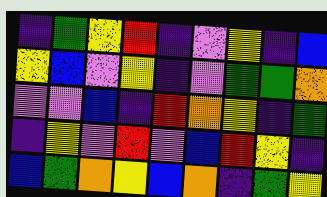[["indigo", "green", "yellow", "red", "indigo", "violet", "yellow", "indigo", "blue"], ["yellow", "blue", "violet", "yellow", "indigo", "violet", "green", "green", "orange"], ["violet", "violet", "blue", "indigo", "red", "orange", "yellow", "indigo", "green"], ["indigo", "yellow", "violet", "red", "violet", "blue", "red", "yellow", "indigo"], ["blue", "green", "orange", "yellow", "blue", "orange", "indigo", "green", "yellow"]]